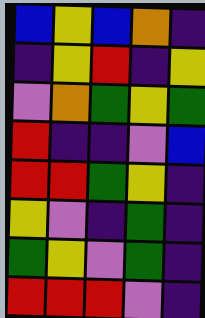[["blue", "yellow", "blue", "orange", "indigo"], ["indigo", "yellow", "red", "indigo", "yellow"], ["violet", "orange", "green", "yellow", "green"], ["red", "indigo", "indigo", "violet", "blue"], ["red", "red", "green", "yellow", "indigo"], ["yellow", "violet", "indigo", "green", "indigo"], ["green", "yellow", "violet", "green", "indigo"], ["red", "red", "red", "violet", "indigo"]]